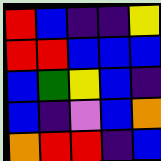[["red", "blue", "indigo", "indigo", "yellow"], ["red", "red", "blue", "blue", "blue"], ["blue", "green", "yellow", "blue", "indigo"], ["blue", "indigo", "violet", "blue", "orange"], ["orange", "red", "red", "indigo", "blue"]]